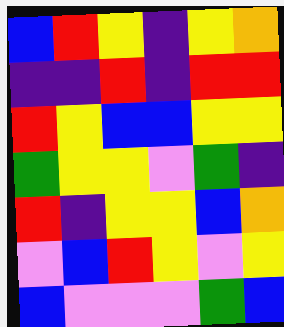[["blue", "red", "yellow", "indigo", "yellow", "orange"], ["indigo", "indigo", "red", "indigo", "red", "red"], ["red", "yellow", "blue", "blue", "yellow", "yellow"], ["green", "yellow", "yellow", "violet", "green", "indigo"], ["red", "indigo", "yellow", "yellow", "blue", "orange"], ["violet", "blue", "red", "yellow", "violet", "yellow"], ["blue", "violet", "violet", "violet", "green", "blue"]]